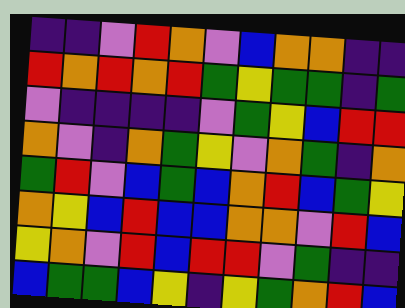[["indigo", "indigo", "violet", "red", "orange", "violet", "blue", "orange", "orange", "indigo", "indigo"], ["red", "orange", "red", "orange", "red", "green", "yellow", "green", "green", "indigo", "green"], ["violet", "indigo", "indigo", "indigo", "indigo", "violet", "green", "yellow", "blue", "red", "red"], ["orange", "violet", "indigo", "orange", "green", "yellow", "violet", "orange", "green", "indigo", "orange"], ["green", "red", "violet", "blue", "green", "blue", "orange", "red", "blue", "green", "yellow"], ["orange", "yellow", "blue", "red", "blue", "blue", "orange", "orange", "violet", "red", "blue"], ["yellow", "orange", "violet", "red", "blue", "red", "red", "violet", "green", "indigo", "indigo"], ["blue", "green", "green", "blue", "yellow", "indigo", "yellow", "green", "orange", "red", "blue"]]